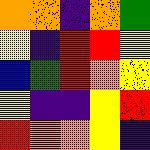[["orange", "orange", "indigo", "orange", "green"], ["yellow", "indigo", "red", "red", "yellow"], ["blue", "green", "red", "orange", "yellow"], ["yellow", "indigo", "indigo", "yellow", "red"], ["red", "orange", "orange", "yellow", "indigo"]]